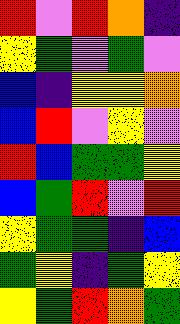[["red", "violet", "red", "orange", "indigo"], ["yellow", "green", "violet", "green", "violet"], ["blue", "indigo", "yellow", "yellow", "orange"], ["blue", "red", "violet", "yellow", "violet"], ["red", "blue", "green", "green", "yellow"], ["blue", "green", "red", "violet", "red"], ["yellow", "green", "green", "indigo", "blue"], ["green", "yellow", "indigo", "green", "yellow"], ["yellow", "green", "red", "orange", "green"]]